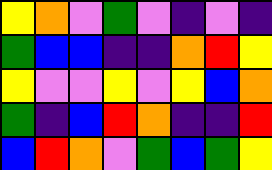[["yellow", "orange", "violet", "green", "violet", "indigo", "violet", "indigo"], ["green", "blue", "blue", "indigo", "indigo", "orange", "red", "yellow"], ["yellow", "violet", "violet", "yellow", "violet", "yellow", "blue", "orange"], ["green", "indigo", "blue", "red", "orange", "indigo", "indigo", "red"], ["blue", "red", "orange", "violet", "green", "blue", "green", "yellow"]]